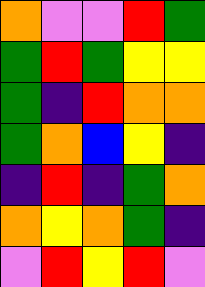[["orange", "violet", "violet", "red", "green"], ["green", "red", "green", "yellow", "yellow"], ["green", "indigo", "red", "orange", "orange"], ["green", "orange", "blue", "yellow", "indigo"], ["indigo", "red", "indigo", "green", "orange"], ["orange", "yellow", "orange", "green", "indigo"], ["violet", "red", "yellow", "red", "violet"]]